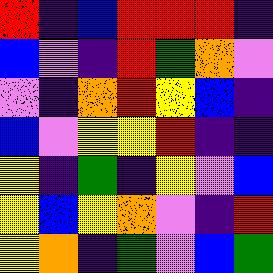[["red", "indigo", "blue", "red", "red", "red", "indigo"], ["blue", "violet", "indigo", "red", "green", "orange", "violet"], ["violet", "indigo", "orange", "red", "yellow", "blue", "indigo"], ["blue", "violet", "yellow", "yellow", "red", "indigo", "indigo"], ["yellow", "indigo", "green", "indigo", "yellow", "violet", "blue"], ["yellow", "blue", "yellow", "orange", "violet", "indigo", "red"], ["yellow", "orange", "indigo", "green", "violet", "blue", "green"]]